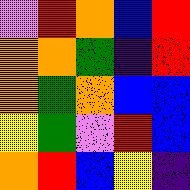[["violet", "red", "orange", "blue", "red"], ["orange", "orange", "green", "indigo", "red"], ["orange", "green", "orange", "blue", "blue"], ["yellow", "green", "violet", "red", "blue"], ["orange", "red", "blue", "yellow", "indigo"]]